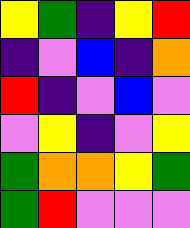[["yellow", "green", "indigo", "yellow", "red"], ["indigo", "violet", "blue", "indigo", "orange"], ["red", "indigo", "violet", "blue", "violet"], ["violet", "yellow", "indigo", "violet", "yellow"], ["green", "orange", "orange", "yellow", "green"], ["green", "red", "violet", "violet", "violet"]]